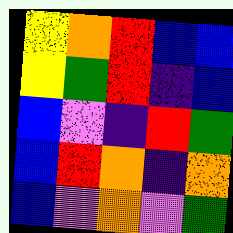[["yellow", "orange", "red", "blue", "blue"], ["yellow", "green", "red", "indigo", "blue"], ["blue", "violet", "indigo", "red", "green"], ["blue", "red", "orange", "indigo", "orange"], ["blue", "violet", "orange", "violet", "green"]]